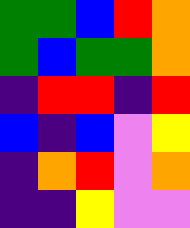[["green", "green", "blue", "red", "orange"], ["green", "blue", "green", "green", "orange"], ["indigo", "red", "red", "indigo", "red"], ["blue", "indigo", "blue", "violet", "yellow"], ["indigo", "orange", "red", "violet", "orange"], ["indigo", "indigo", "yellow", "violet", "violet"]]